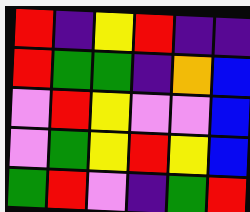[["red", "indigo", "yellow", "red", "indigo", "indigo"], ["red", "green", "green", "indigo", "orange", "blue"], ["violet", "red", "yellow", "violet", "violet", "blue"], ["violet", "green", "yellow", "red", "yellow", "blue"], ["green", "red", "violet", "indigo", "green", "red"]]